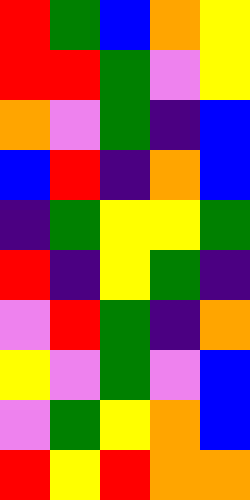[["red", "green", "blue", "orange", "yellow"], ["red", "red", "green", "violet", "yellow"], ["orange", "violet", "green", "indigo", "blue"], ["blue", "red", "indigo", "orange", "blue"], ["indigo", "green", "yellow", "yellow", "green"], ["red", "indigo", "yellow", "green", "indigo"], ["violet", "red", "green", "indigo", "orange"], ["yellow", "violet", "green", "violet", "blue"], ["violet", "green", "yellow", "orange", "blue"], ["red", "yellow", "red", "orange", "orange"]]